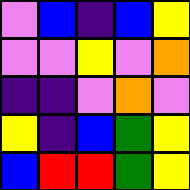[["violet", "blue", "indigo", "blue", "yellow"], ["violet", "violet", "yellow", "violet", "orange"], ["indigo", "indigo", "violet", "orange", "violet"], ["yellow", "indigo", "blue", "green", "yellow"], ["blue", "red", "red", "green", "yellow"]]